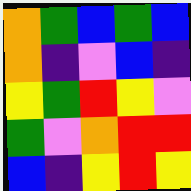[["orange", "green", "blue", "green", "blue"], ["orange", "indigo", "violet", "blue", "indigo"], ["yellow", "green", "red", "yellow", "violet"], ["green", "violet", "orange", "red", "red"], ["blue", "indigo", "yellow", "red", "yellow"]]